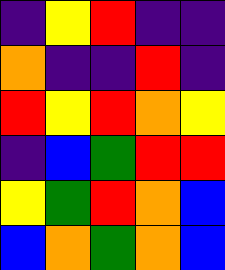[["indigo", "yellow", "red", "indigo", "indigo"], ["orange", "indigo", "indigo", "red", "indigo"], ["red", "yellow", "red", "orange", "yellow"], ["indigo", "blue", "green", "red", "red"], ["yellow", "green", "red", "orange", "blue"], ["blue", "orange", "green", "orange", "blue"]]